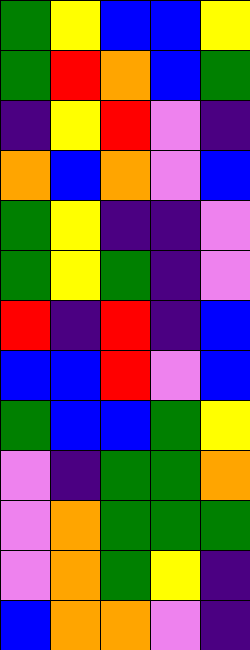[["green", "yellow", "blue", "blue", "yellow"], ["green", "red", "orange", "blue", "green"], ["indigo", "yellow", "red", "violet", "indigo"], ["orange", "blue", "orange", "violet", "blue"], ["green", "yellow", "indigo", "indigo", "violet"], ["green", "yellow", "green", "indigo", "violet"], ["red", "indigo", "red", "indigo", "blue"], ["blue", "blue", "red", "violet", "blue"], ["green", "blue", "blue", "green", "yellow"], ["violet", "indigo", "green", "green", "orange"], ["violet", "orange", "green", "green", "green"], ["violet", "orange", "green", "yellow", "indigo"], ["blue", "orange", "orange", "violet", "indigo"]]